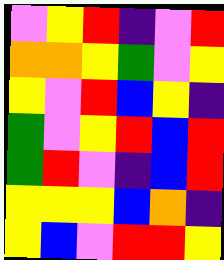[["violet", "yellow", "red", "indigo", "violet", "red"], ["orange", "orange", "yellow", "green", "violet", "yellow"], ["yellow", "violet", "red", "blue", "yellow", "indigo"], ["green", "violet", "yellow", "red", "blue", "red"], ["green", "red", "violet", "indigo", "blue", "red"], ["yellow", "yellow", "yellow", "blue", "orange", "indigo"], ["yellow", "blue", "violet", "red", "red", "yellow"]]